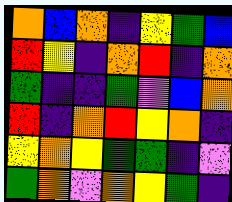[["orange", "blue", "orange", "indigo", "yellow", "green", "blue"], ["red", "yellow", "indigo", "orange", "red", "indigo", "orange"], ["green", "indigo", "indigo", "green", "violet", "blue", "orange"], ["red", "indigo", "orange", "red", "yellow", "orange", "indigo"], ["yellow", "orange", "yellow", "green", "green", "indigo", "violet"], ["green", "orange", "violet", "orange", "yellow", "green", "indigo"]]